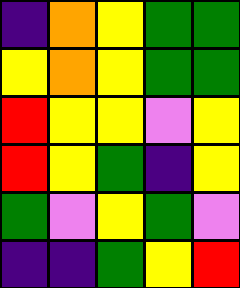[["indigo", "orange", "yellow", "green", "green"], ["yellow", "orange", "yellow", "green", "green"], ["red", "yellow", "yellow", "violet", "yellow"], ["red", "yellow", "green", "indigo", "yellow"], ["green", "violet", "yellow", "green", "violet"], ["indigo", "indigo", "green", "yellow", "red"]]